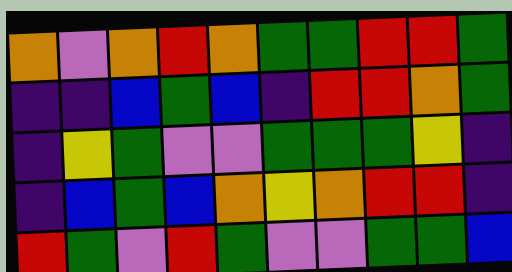[["orange", "violet", "orange", "red", "orange", "green", "green", "red", "red", "green"], ["indigo", "indigo", "blue", "green", "blue", "indigo", "red", "red", "orange", "green"], ["indigo", "yellow", "green", "violet", "violet", "green", "green", "green", "yellow", "indigo"], ["indigo", "blue", "green", "blue", "orange", "yellow", "orange", "red", "red", "indigo"], ["red", "green", "violet", "red", "green", "violet", "violet", "green", "green", "blue"]]